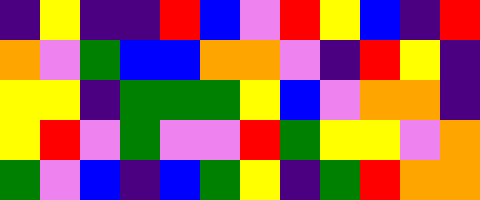[["indigo", "yellow", "indigo", "indigo", "red", "blue", "violet", "red", "yellow", "blue", "indigo", "red"], ["orange", "violet", "green", "blue", "blue", "orange", "orange", "violet", "indigo", "red", "yellow", "indigo"], ["yellow", "yellow", "indigo", "green", "green", "green", "yellow", "blue", "violet", "orange", "orange", "indigo"], ["yellow", "red", "violet", "green", "violet", "violet", "red", "green", "yellow", "yellow", "violet", "orange"], ["green", "violet", "blue", "indigo", "blue", "green", "yellow", "indigo", "green", "red", "orange", "orange"]]